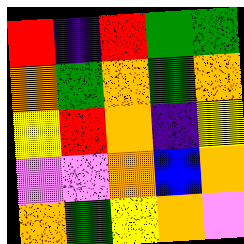[["red", "indigo", "red", "green", "green"], ["orange", "green", "orange", "green", "orange"], ["yellow", "red", "orange", "indigo", "yellow"], ["violet", "violet", "orange", "blue", "orange"], ["orange", "green", "yellow", "orange", "violet"]]